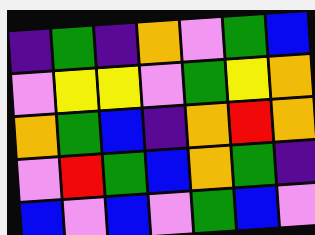[["indigo", "green", "indigo", "orange", "violet", "green", "blue"], ["violet", "yellow", "yellow", "violet", "green", "yellow", "orange"], ["orange", "green", "blue", "indigo", "orange", "red", "orange"], ["violet", "red", "green", "blue", "orange", "green", "indigo"], ["blue", "violet", "blue", "violet", "green", "blue", "violet"]]